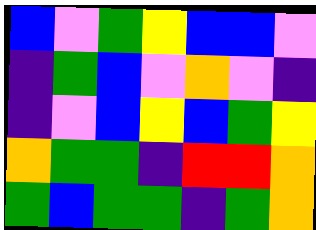[["blue", "violet", "green", "yellow", "blue", "blue", "violet"], ["indigo", "green", "blue", "violet", "orange", "violet", "indigo"], ["indigo", "violet", "blue", "yellow", "blue", "green", "yellow"], ["orange", "green", "green", "indigo", "red", "red", "orange"], ["green", "blue", "green", "green", "indigo", "green", "orange"]]